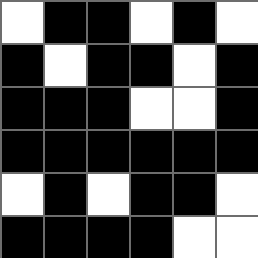[["white", "black", "black", "white", "black", "white"], ["black", "white", "black", "black", "white", "black"], ["black", "black", "black", "white", "white", "black"], ["black", "black", "black", "black", "black", "black"], ["white", "black", "white", "black", "black", "white"], ["black", "black", "black", "black", "white", "white"]]